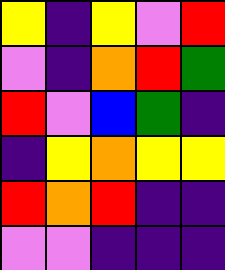[["yellow", "indigo", "yellow", "violet", "red"], ["violet", "indigo", "orange", "red", "green"], ["red", "violet", "blue", "green", "indigo"], ["indigo", "yellow", "orange", "yellow", "yellow"], ["red", "orange", "red", "indigo", "indigo"], ["violet", "violet", "indigo", "indigo", "indigo"]]